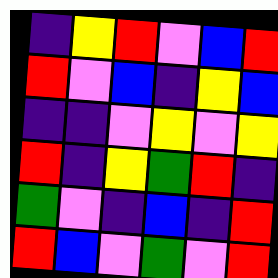[["indigo", "yellow", "red", "violet", "blue", "red"], ["red", "violet", "blue", "indigo", "yellow", "blue"], ["indigo", "indigo", "violet", "yellow", "violet", "yellow"], ["red", "indigo", "yellow", "green", "red", "indigo"], ["green", "violet", "indigo", "blue", "indigo", "red"], ["red", "blue", "violet", "green", "violet", "red"]]